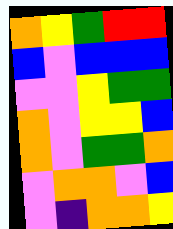[["orange", "yellow", "green", "red", "red"], ["blue", "violet", "blue", "blue", "blue"], ["violet", "violet", "yellow", "green", "green"], ["orange", "violet", "yellow", "yellow", "blue"], ["orange", "violet", "green", "green", "orange"], ["violet", "orange", "orange", "violet", "blue"], ["violet", "indigo", "orange", "orange", "yellow"]]